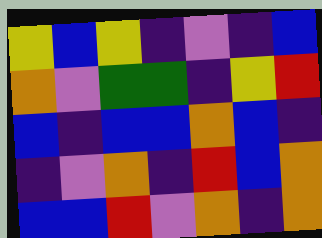[["yellow", "blue", "yellow", "indigo", "violet", "indigo", "blue"], ["orange", "violet", "green", "green", "indigo", "yellow", "red"], ["blue", "indigo", "blue", "blue", "orange", "blue", "indigo"], ["indigo", "violet", "orange", "indigo", "red", "blue", "orange"], ["blue", "blue", "red", "violet", "orange", "indigo", "orange"]]